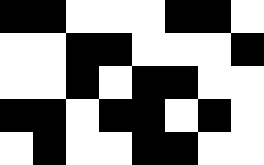[["black", "black", "white", "white", "white", "black", "black", "white"], ["white", "white", "black", "black", "white", "white", "white", "black"], ["white", "white", "black", "white", "black", "black", "white", "white"], ["black", "black", "white", "black", "black", "white", "black", "white"], ["white", "black", "white", "white", "black", "black", "white", "white"]]